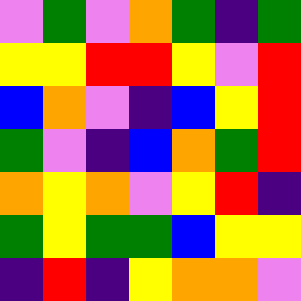[["violet", "green", "violet", "orange", "green", "indigo", "green"], ["yellow", "yellow", "red", "red", "yellow", "violet", "red"], ["blue", "orange", "violet", "indigo", "blue", "yellow", "red"], ["green", "violet", "indigo", "blue", "orange", "green", "red"], ["orange", "yellow", "orange", "violet", "yellow", "red", "indigo"], ["green", "yellow", "green", "green", "blue", "yellow", "yellow"], ["indigo", "red", "indigo", "yellow", "orange", "orange", "violet"]]